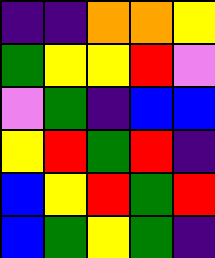[["indigo", "indigo", "orange", "orange", "yellow"], ["green", "yellow", "yellow", "red", "violet"], ["violet", "green", "indigo", "blue", "blue"], ["yellow", "red", "green", "red", "indigo"], ["blue", "yellow", "red", "green", "red"], ["blue", "green", "yellow", "green", "indigo"]]